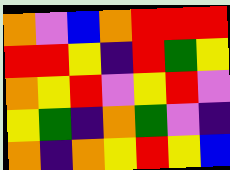[["orange", "violet", "blue", "orange", "red", "red", "red"], ["red", "red", "yellow", "indigo", "red", "green", "yellow"], ["orange", "yellow", "red", "violet", "yellow", "red", "violet"], ["yellow", "green", "indigo", "orange", "green", "violet", "indigo"], ["orange", "indigo", "orange", "yellow", "red", "yellow", "blue"]]